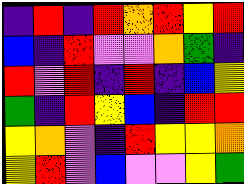[["indigo", "red", "indigo", "red", "orange", "red", "yellow", "red"], ["blue", "indigo", "red", "violet", "violet", "orange", "green", "indigo"], ["red", "violet", "red", "indigo", "red", "indigo", "blue", "yellow"], ["green", "indigo", "red", "yellow", "blue", "indigo", "red", "red"], ["yellow", "orange", "violet", "indigo", "red", "yellow", "yellow", "orange"], ["yellow", "red", "violet", "blue", "violet", "violet", "yellow", "green"]]